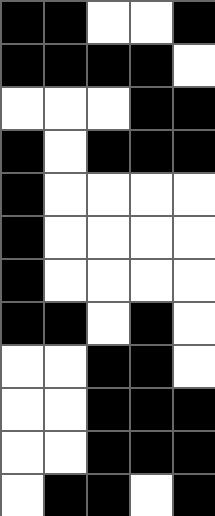[["black", "black", "white", "white", "black"], ["black", "black", "black", "black", "white"], ["white", "white", "white", "black", "black"], ["black", "white", "black", "black", "black"], ["black", "white", "white", "white", "white"], ["black", "white", "white", "white", "white"], ["black", "white", "white", "white", "white"], ["black", "black", "white", "black", "white"], ["white", "white", "black", "black", "white"], ["white", "white", "black", "black", "black"], ["white", "white", "black", "black", "black"], ["white", "black", "black", "white", "black"]]